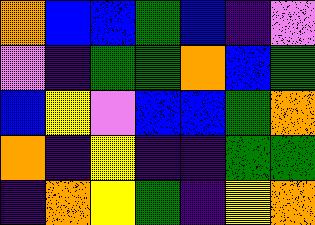[["orange", "blue", "blue", "green", "blue", "indigo", "violet"], ["violet", "indigo", "green", "green", "orange", "blue", "green"], ["blue", "yellow", "violet", "blue", "blue", "green", "orange"], ["orange", "indigo", "yellow", "indigo", "indigo", "green", "green"], ["indigo", "orange", "yellow", "green", "indigo", "yellow", "orange"]]